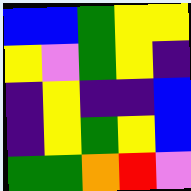[["blue", "blue", "green", "yellow", "yellow"], ["yellow", "violet", "green", "yellow", "indigo"], ["indigo", "yellow", "indigo", "indigo", "blue"], ["indigo", "yellow", "green", "yellow", "blue"], ["green", "green", "orange", "red", "violet"]]